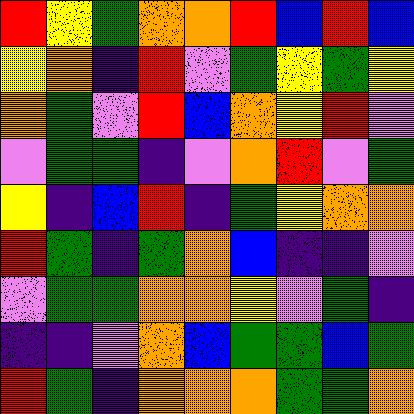[["red", "yellow", "green", "orange", "orange", "red", "blue", "red", "blue"], ["yellow", "orange", "indigo", "red", "violet", "green", "yellow", "green", "yellow"], ["orange", "green", "violet", "red", "blue", "orange", "yellow", "red", "violet"], ["violet", "green", "green", "indigo", "violet", "orange", "red", "violet", "green"], ["yellow", "indigo", "blue", "red", "indigo", "green", "yellow", "orange", "orange"], ["red", "green", "indigo", "green", "orange", "blue", "indigo", "indigo", "violet"], ["violet", "green", "green", "orange", "orange", "yellow", "violet", "green", "indigo"], ["indigo", "indigo", "violet", "orange", "blue", "green", "green", "blue", "green"], ["red", "green", "indigo", "orange", "orange", "orange", "green", "green", "orange"]]